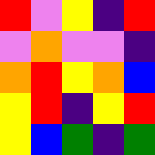[["red", "violet", "yellow", "indigo", "red"], ["violet", "orange", "violet", "violet", "indigo"], ["orange", "red", "yellow", "orange", "blue"], ["yellow", "red", "indigo", "yellow", "red"], ["yellow", "blue", "green", "indigo", "green"]]